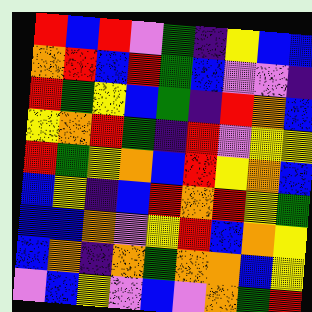[["red", "blue", "red", "violet", "green", "indigo", "yellow", "blue", "blue"], ["orange", "red", "blue", "red", "green", "blue", "violet", "violet", "indigo"], ["red", "green", "yellow", "blue", "green", "indigo", "red", "orange", "blue"], ["yellow", "orange", "red", "green", "indigo", "red", "violet", "yellow", "yellow"], ["red", "green", "yellow", "orange", "blue", "red", "yellow", "orange", "blue"], ["blue", "yellow", "indigo", "blue", "red", "orange", "red", "yellow", "green"], ["blue", "blue", "orange", "violet", "yellow", "red", "blue", "orange", "yellow"], ["blue", "orange", "indigo", "orange", "green", "orange", "orange", "blue", "yellow"], ["violet", "blue", "yellow", "violet", "blue", "violet", "orange", "green", "red"]]